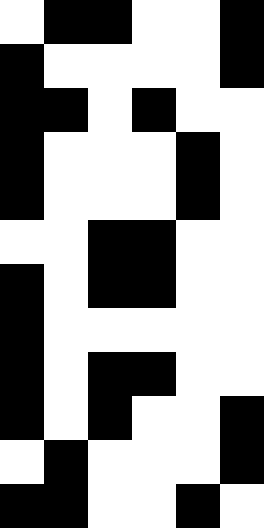[["white", "black", "black", "white", "white", "black"], ["black", "white", "white", "white", "white", "black"], ["black", "black", "white", "black", "white", "white"], ["black", "white", "white", "white", "black", "white"], ["black", "white", "white", "white", "black", "white"], ["white", "white", "black", "black", "white", "white"], ["black", "white", "black", "black", "white", "white"], ["black", "white", "white", "white", "white", "white"], ["black", "white", "black", "black", "white", "white"], ["black", "white", "black", "white", "white", "black"], ["white", "black", "white", "white", "white", "black"], ["black", "black", "white", "white", "black", "white"]]